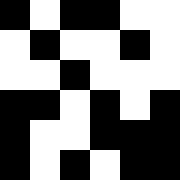[["black", "white", "black", "black", "white", "white"], ["white", "black", "white", "white", "black", "white"], ["white", "white", "black", "white", "white", "white"], ["black", "black", "white", "black", "white", "black"], ["black", "white", "white", "black", "black", "black"], ["black", "white", "black", "white", "black", "black"]]